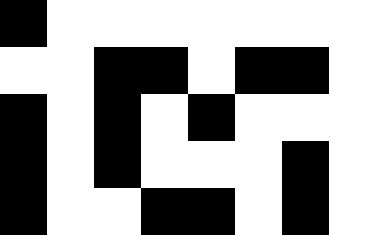[["black", "white", "white", "white", "white", "white", "white", "white"], ["white", "white", "black", "black", "white", "black", "black", "white"], ["black", "white", "black", "white", "black", "white", "white", "white"], ["black", "white", "black", "white", "white", "white", "black", "white"], ["black", "white", "white", "black", "black", "white", "black", "white"]]